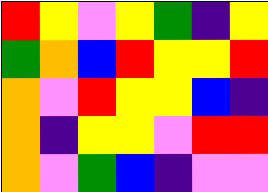[["red", "yellow", "violet", "yellow", "green", "indigo", "yellow"], ["green", "orange", "blue", "red", "yellow", "yellow", "red"], ["orange", "violet", "red", "yellow", "yellow", "blue", "indigo"], ["orange", "indigo", "yellow", "yellow", "violet", "red", "red"], ["orange", "violet", "green", "blue", "indigo", "violet", "violet"]]